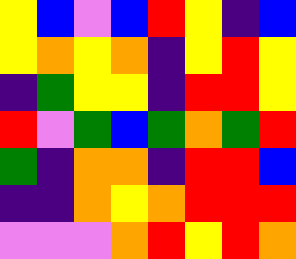[["yellow", "blue", "violet", "blue", "red", "yellow", "indigo", "blue"], ["yellow", "orange", "yellow", "orange", "indigo", "yellow", "red", "yellow"], ["indigo", "green", "yellow", "yellow", "indigo", "red", "red", "yellow"], ["red", "violet", "green", "blue", "green", "orange", "green", "red"], ["green", "indigo", "orange", "orange", "indigo", "red", "red", "blue"], ["indigo", "indigo", "orange", "yellow", "orange", "red", "red", "red"], ["violet", "violet", "violet", "orange", "red", "yellow", "red", "orange"]]